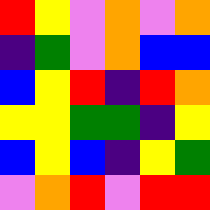[["red", "yellow", "violet", "orange", "violet", "orange"], ["indigo", "green", "violet", "orange", "blue", "blue"], ["blue", "yellow", "red", "indigo", "red", "orange"], ["yellow", "yellow", "green", "green", "indigo", "yellow"], ["blue", "yellow", "blue", "indigo", "yellow", "green"], ["violet", "orange", "red", "violet", "red", "red"]]